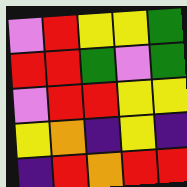[["violet", "red", "yellow", "yellow", "green"], ["red", "red", "green", "violet", "green"], ["violet", "red", "red", "yellow", "yellow"], ["yellow", "orange", "indigo", "yellow", "indigo"], ["indigo", "red", "orange", "red", "red"]]